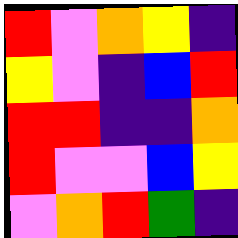[["red", "violet", "orange", "yellow", "indigo"], ["yellow", "violet", "indigo", "blue", "red"], ["red", "red", "indigo", "indigo", "orange"], ["red", "violet", "violet", "blue", "yellow"], ["violet", "orange", "red", "green", "indigo"]]